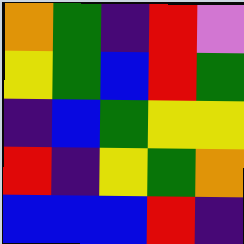[["orange", "green", "indigo", "red", "violet"], ["yellow", "green", "blue", "red", "green"], ["indigo", "blue", "green", "yellow", "yellow"], ["red", "indigo", "yellow", "green", "orange"], ["blue", "blue", "blue", "red", "indigo"]]